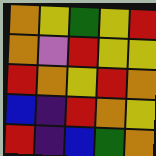[["orange", "yellow", "green", "yellow", "red"], ["orange", "violet", "red", "yellow", "yellow"], ["red", "orange", "yellow", "red", "orange"], ["blue", "indigo", "red", "orange", "yellow"], ["red", "indigo", "blue", "green", "orange"]]